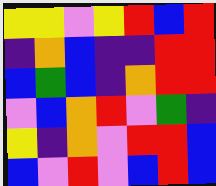[["yellow", "yellow", "violet", "yellow", "red", "blue", "red"], ["indigo", "orange", "blue", "indigo", "indigo", "red", "red"], ["blue", "green", "blue", "indigo", "orange", "red", "red"], ["violet", "blue", "orange", "red", "violet", "green", "indigo"], ["yellow", "indigo", "orange", "violet", "red", "red", "blue"], ["blue", "violet", "red", "violet", "blue", "red", "blue"]]